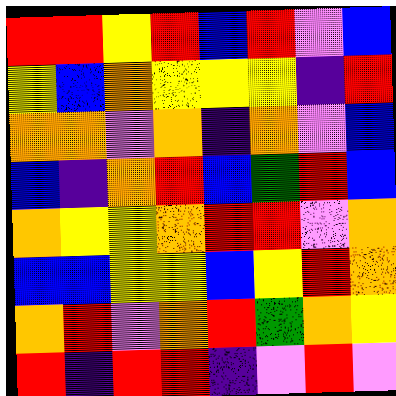[["red", "red", "yellow", "red", "blue", "red", "violet", "blue"], ["yellow", "blue", "orange", "yellow", "yellow", "yellow", "indigo", "red"], ["orange", "orange", "violet", "orange", "indigo", "orange", "violet", "blue"], ["blue", "indigo", "orange", "red", "blue", "green", "red", "blue"], ["orange", "yellow", "yellow", "orange", "red", "red", "violet", "orange"], ["blue", "blue", "yellow", "yellow", "blue", "yellow", "red", "orange"], ["orange", "red", "violet", "orange", "red", "green", "orange", "yellow"], ["red", "indigo", "red", "red", "indigo", "violet", "red", "violet"]]